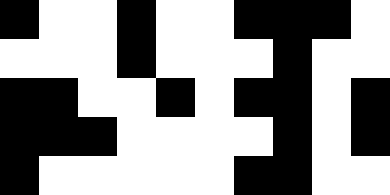[["black", "white", "white", "black", "white", "white", "black", "black", "black", "white"], ["white", "white", "white", "black", "white", "white", "white", "black", "white", "white"], ["black", "black", "white", "white", "black", "white", "black", "black", "white", "black"], ["black", "black", "black", "white", "white", "white", "white", "black", "white", "black"], ["black", "white", "white", "white", "white", "white", "black", "black", "white", "white"]]